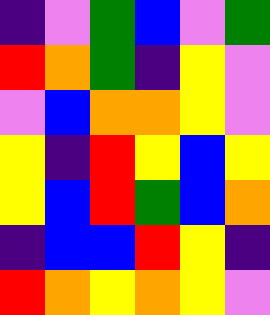[["indigo", "violet", "green", "blue", "violet", "green"], ["red", "orange", "green", "indigo", "yellow", "violet"], ["violet", "blue", "orange", "orange", "yellow", "violet"], ["yellow", "indigo", "red", "yellow", "blue", "yellow"], ["yellow", "blue", "red", "green", "blue", "orange"], ["indigo", "blue", "blue", "red", "yellow", "indigo"], ["red", "orange", "yellow", "orange", "yellow", "violet"]]